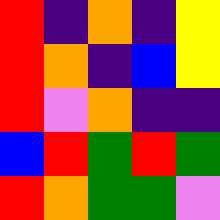[["red", "indigo", "orange", "indigo", "yellow"], ["red", "orange", "indigo", "blue", "yellow"], ["red", "violet", "orange", "indigo", "indigo"], ["blue", "red", "green", "red", "green"], ["red", "orange", "green", "green", "violet"]]